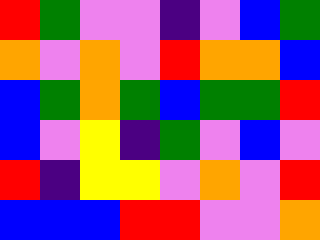[["red", "green", "violet", "violet", "indigo", "violet", "blue", "green"], ["orange", "violet", "orange", "violet", "red", "orange", "orange", "blue"], ["blue", "green", "orange", "green", "blue", "green", "green", "red"], ["blue", "violet", "yellow", "indigo", "green", "violet", "blue", "violet"], ["red", "indigo", "yellow", "yellow", "violet", "orange", "violet", "red"], ["blue", "blue", "blue", "red", "red", "violet", "violet", "orange"]]